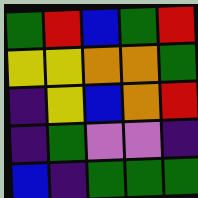[["green", "red", "blue", "green", "red"], ["yellow", "yellow", "orange", "orange", "green"], ["indigo", "yellow", "blue", "orange", "red"], ["indigo", "green", "violet", "violet", "indigo"], ["blue", "indigo", "green", "green", "green"]]